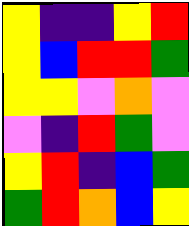[["yellow", "indigo", "indigo", "yellow", "red"], ["yellow", "blue", "red", "red", "green"], ["yellow", "yellow", "violet", "orange", "violet"], ["violet", "indigo", "red", "green", "violet"], ["yellow", "red", "indigo", "blue", "green"], ["green", "red", "orange", "blue", "yellow"]]